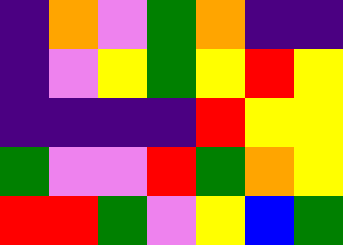[["indigo", "orange", "violet", "green", "orange", "indigo", "indigo"], ["indigo", "violet", "yellow", "green", "yellow", "red", "yellow"], ["indigo", "indigo", "indigo", "indigo", "red", "yellow", "yellow"], ["green", "violet", "violet", "red", "green", "orange", "yellow"], ["red", "red", "green", "violet", "yellow", "blue", "green"]]